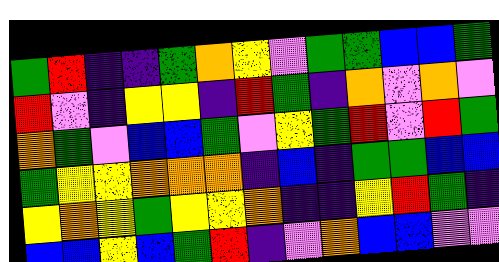[["green", "red", "indigo", "indigo", "green", "orange", "yellow", "violet", "green", "green", "blue", "blue", "green"], ["red", "violet", "indigo", "yellow", "yellow", "indigo", "red", "green", "indigo", "orange", "violet", "orange", "violet"], ["orange", "green", "violet", "blue", "blue", "green", "violet", "yellow", "green", "red", "violet", "red", "green"], ["green", "yellow", "yellow", "orange", "orange", "orange", "indigo", "blue", "indigo", "green", "green", "blue", "blue"], ["yellow", "orange", "yellow", "green", "yellow", "yellow", "orange", "indigo", "indigo", "yellow", "red", "green", "indigo"], ["blue", "blue", "yellow", "blue", "green", "red", "indigo", "violet", "orange", "blue", "blue", "violet", "violet"]]